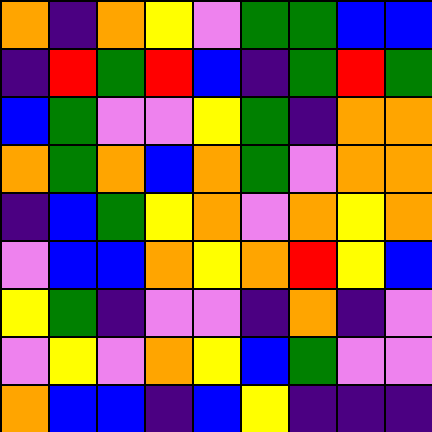[["orange", "indigo", "orange", "yellow", "violet", "green", "green", "blue", "blue"], ["indigo", "red", "green", "red", "blue", "indigo", "green", "red", "green"], ["blue", "green", "violet", "violet", "yellow", "green", "indigo", "orange", "orange"], ["orange", "green", "orange", "blue", "orange", "green", "violet", "orange", "orange"], ["indigo", "blue", "green", "yellow", "orange", "violet", "orange", "yellow", "orange"], ["violet", "blue", "blue", "orange", "yellow", "orange", "red", "yellow", "blue"], ["yellow", "green", "indigo", "violet", "violet", "indigo", "orange", "indigo", "violet"], ["violet", "yellow", "violet", "orange", "yellow", "blue", "green", "violet", "violet"], ["orange", "blue", "blue", "indigo", "blue", "yellow", "indigo", "indigo", "indigo"]]